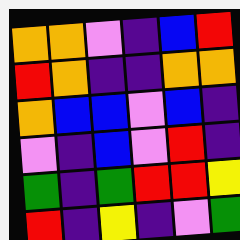[["orange", "orange", "violet", "indigo", "blue", "red"], ["red", "orange", "indigo", "indigo", "orange", "orange"], ["orange", "blue", "blue", "violet", "blue", "indigo"], ["violet", "indigo", "blue", "violet", "red", "indigo"], ["green", "indigo", "green", "red", "red", "yellow"], ["red", "indigo", "yellow", "indigo", "violet", "green"]]